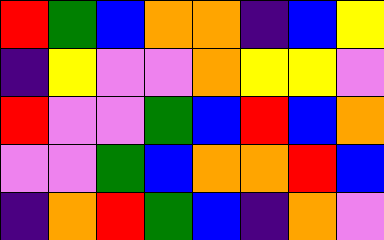[["red", "green", "blue", "orange", "orange", "indigo", "blue", "yellow"], ["indigo", "yellow", "violet", "violet", "orange", "yellow", "yellow", "violet"], ["red", "violet", "violet", "green", "blue", "red", "blue", "orange"], ["violet", "violet", "green", "blue", "orange", "orange", "red", "blue"], ["indigo", "orange", "red", "green", "blue", "indigo", "orange", "violet"]]